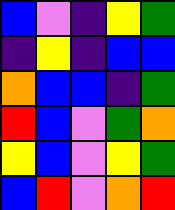[["blue", "violet", "indigo", "yellow", "green"], ["indigo", "yellow", "indigo", "blue", "blue"], ["orange", "blue", "blue", "indigo", "green"], ["red", "blue", "violet", "green", "orange"], ["yellow", "blue", "violet", "yellow", "green"], ["blue", "red", "violet", "orange", "red"]]